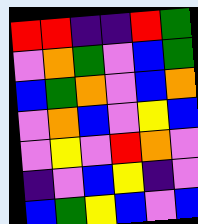[["red", "red", "indigo", "indigo", "red", "green"], ["violet", "orange", "green", "violet", "blue", "green"], ["blue", "green", "orange", "violet", "blue", "orange"], ["violet", "orange", "blue", "violet", "yellow", "blue"], ["violet", "yellow", "violet", "red", "orange", "violet"], ["indigo", "violet", "blue", "yellow", "indigo", "violet"], ["blue", "green", "yellow", "blue", "violet", "blue"]]